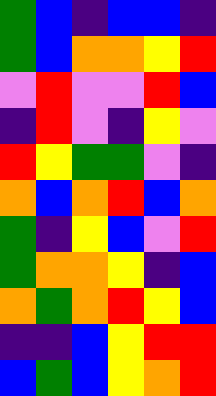[["green", "blue", "indigo", "blue", "blue", "indigo"], ["green", "blue", "orange", "orange", "yellow", "red"], ["violet", "red", "violet", "violet", "red", "blue"], ["indigo", "red", "violet", "indigo", "yellow", "violet"], ["red", "yellow", "green", "green", "violet", "indigo"], ["orange", "blue", "orange", "red", "blue", "orange"], ["green", "indigo", "yellow", "blue", "violet", "red"], ["green", "orange", "orange", "yellow", "indigo", "blue"], ["orange", "green", "orange", "red", "yellow", "blue"], ["indigo", "indigo", "blue", "yellow", "red", "red"], ["blue", "green", "blue", "yellow", "orange", "red"]]